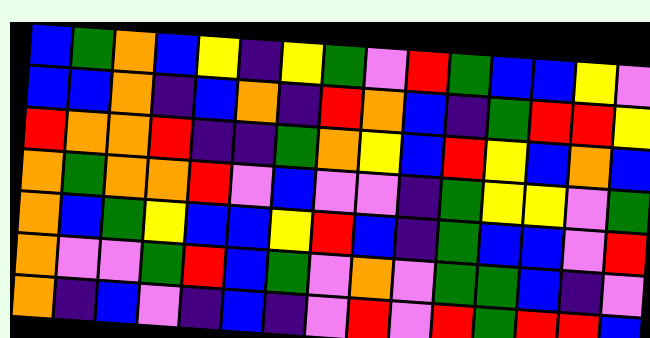[["blue", "green", "orange", "blue", "yellow", "indigo", "yellow", "green", "violet", "red", "green", "blue", "blue", "yellow", "violet"], ["blue", "blue", "orange", "indigo", "blue", "orange", "indigo", "red", "orange", "blue", "indigo", "green", "red", "red", "yellow"], ["red", "orange", "orange", "red", "indigo", "indigo", "green", "orange", "yellow", "blue", "red", "yellow", "blue", "orange", "blue"], ["orange", "green", "orange", "orange", "red", "violet", "blue", "violet", "violet", "indigo", "green", "yellow", "yellow", "violet", "green"], ["orange", "blue", "green", "yellow", "blue", "blue", "yellow", "red", "blue", "indigo", "green", "blue", "blue", "violet", "red"], ["orange", "violet", "violet", "green", "red", "blue", "green", "violet", "orange", "violet", "green", "green", "blue", "indigo", "violet"], ["orange", "indigo", "blue", "violet", "indigo", "blue", "indigo", "violet", "red", "violet", "red", "green", "red", "red", "blue"]]